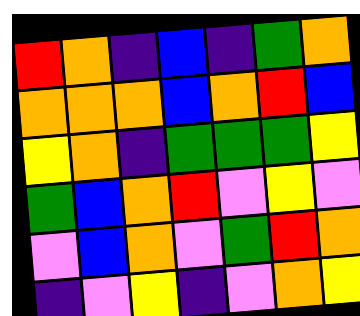[["red", "orange", "indigo", "blue", "indigo", "green", "orange"], ["orange", "orange", "orange", "blue", "orange", "red", "blue"], ["yellow", "orange", "indigo", "green", "green", "green", "yellow"], ["green", "blue", "orange", "red", "violet", "yellow", "violet"], ["violet", "blue", "orange", "violet", "green", "red", "orange"], ["indigo", "violet", "yellow", "indigo", "violet", "orange", "yellow"]]